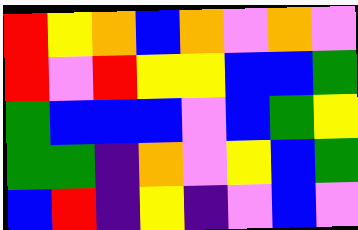[["red", "yellow", "orange", "blue", "orange", "violet", "orange", "violet"], ["red", "violet", "red", "yellow", "yellow", "blue", "blue", "green"], ["green", "blue", "blue", "blue", "violet", "blue", "green", "yellow"], ["green", "green", "indigo", "orange", "violet", "yellow", "blue", "green"], ["blue", "red", "indigo", "yellow", "indigo", "violet", "blue", "violet"]]